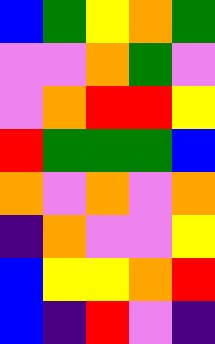[["blue", "green", "yellow", "orange", "green"], ["violet", "violet", "orange", "green", "violet"], ["violet", "orange", "red", "red", "yellow"], ["red", "green", "green", "green", "blue"], ["orange", "violet", "orange", "violet", "orange"], ["indigo", "orange", "violet", "violet", "yellow"], ["blue", "yellow", "yellow", "orange", "red"], ["blue", "indigo", "red", "violet", "indigo"]]